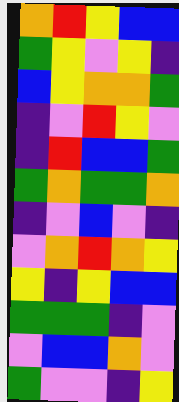[["orange", "red", "yellow", "blue", "blue"], ["green", "yellow", "violet", "yellow", "indigo"], ["blue", "yellow", "orange", "orange", "green"], ["indigo", "violet", "red", "yellow", "violet"], ["indigo", "red", "blue", "blue", "green"], ["green", "orange", "green", "green", "orange"], ["indigo", "violet", "blue", "violet", "indigo"], ["violet", "orange", "red", "orange", "yellow"], ["yellow", "indigo", "yellow", "blue", "blue"], ["green", "green", "green", "indigo", "violet"], ["violet", "blue", "blue", "orange", "violet"], ["green", "violet", "violet", "indigo", "yellow"]]